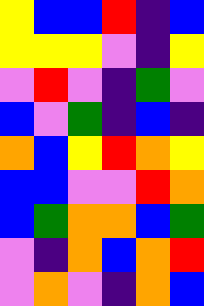[["yellow", "blue", "blue", "red", "indigo", "blue"], ["yellow", "yellow", "yellow", "violet", "indigo", "yellow"], ["violet", "red", "violet", "indigo", "green", "violet"], ["blue", "violet", "green", "indigo", "blue", "indigo"], ["orange", "blue", "yellow", "red", "orange", "yellow"], ["blue", "blue", "violet", "violet", "red", "orange"], ["blue", "green", "orange", "orange", "blue", "green"], ["violet", "indigo", "orange", "blue", "orange", "red"], ["violet", "orange", "violet", "indigo", "orange", "blue"]]